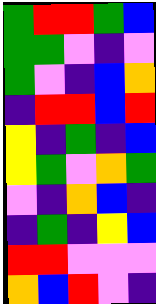[["green", "red", "red", "green", "blue"], ["green", "green", "violet", "indigo", "violet"], ["green", "violet", "indigo", "blue", "orange"], ["indigo", "red", "red", "blue", "red"], ["yellow", "indigo", "green", "indigo", "blue"], ["yellow", "green", "violet", "orange", "green"], ["violet", "indigo", "orange", "blue", "indigo"], ["indigo", "green", "indigo", "yellow", "blue"], ["red", "red", "violet", "violet", "violet"], ["orange", "blue", "red", "violet", "indigo"]]